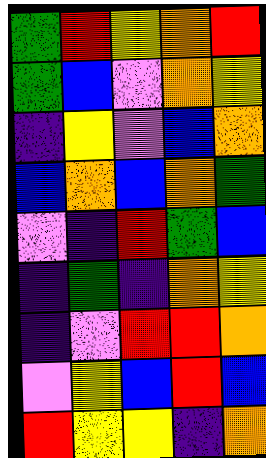[["green", "red", "yellow", "orange", "red"], ["green", "blue", "violet", "orange", "yellow"], ["indigo", "yellow", "violet", "blue", "orange"], ["blue", "orange", "blue", "orange", "green"], ["violet", "indigo", "red", "green", "blue"], ["indigo", "green", "indigo", "orange", "yellow"], ["indigo", "violet", "red", "red", "orange"], ["violet", "yellow", "blue", "red", "blue"], ["red", "yellow", "yellow", "indigo", "orange"]]